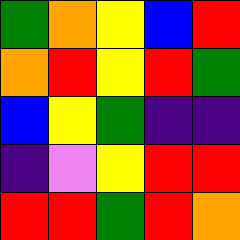[["green", "orange", "yellow", "blue", "red"], ["orange", "red", "yellow", "red", "green"], ["blue", "yellow", "green", "indigo", "indigo"], ["indigo", "violet", "yellow", "red", "red"], ["red", "red", "green", "red", "orange"]]